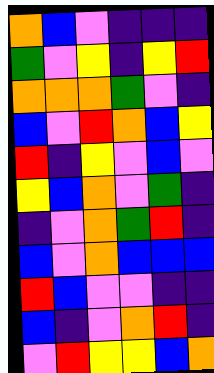[["orange", "blue", "violet", "indigo", "indigo", "indigo"], ["green", "violet", "yellow", "indigo", "yellow", "red"], ["orange", "orange", "orange", "green", "violet", "indigo"], ["blue", "violet", "red", "orange", "blue", "yellow"], ["red", "indigo", "yellow", "violet", "blue", "violet"], ["yellow", "blue", "orange", "violet", "green", "indigo"], ["indigo", "violet", "orange", "green", "red", "indigo"], ["blue", "violet", "orange", "blue", "blue", "blue"], ["red", "blue", "violet", "violet", "indigo", "indigo"], ["blue", "indigo", "violet", "orange", "red", "indigo"], ["violet", "red", "yellow", "yellow", "blue", "orange"]]